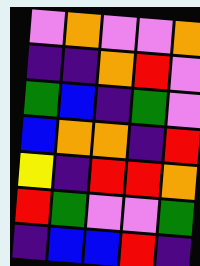[["violet", "orange", "violet", "violet", "orange"], ["indigo", "indigo", "orange", "red", "violet"], ["green", "blue", "indigo", "green", "violet"], ["blue", "orange", "orange", "indigo", "red"], ["yellow", "indigo", "red", "red", "orange"], ["red", "green", "violet", "violet", "green"], ["indigo", "blue", "blue", "red", "indigo"]]